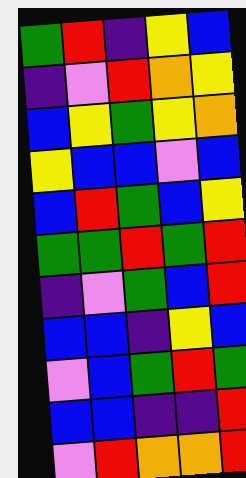[["green", "red", "indigo", "yellow", "blue"], ["indigo", "violet", "red", "orange", "yellow"], ["blue", "yellow", "green", "yellow", "orange"], ["yellow", "blue", "blue", "violet", "blue"], ["blue", "red", "green", "blue", "yellow"], ["green", "green", "red", "green", "red"], ["indigo", "violet", "green", "blue", "red"], ["blue", "blue", "indigo", "yellow", "blue"], ["violet", "blue", "green", "red", "green"], ["blue", "blue", "indigo", "indigo", "red"], ["violet", "red", "orange", "orange", "red"]]